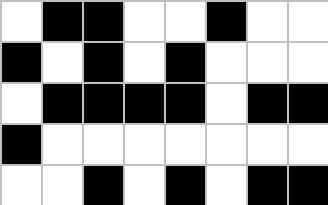[["white", "black", "black", "white", "white", "black", "white", "white"], ["black", "white", "black", "white", "black", "white", "white", "white"], ["white", "black", "black", "black", "black", "white", "black", "black"], ["black", "white", "white", "white", "white", "white", "white", "white"], ["white", "white", "black", "white", "black", "white", "black", "black"]]